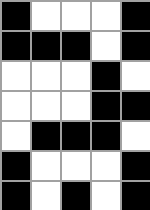[["black", "white", "white", "white", "black"], ["black", "black", "black", "white", "black"], ["white", "white", "white", "black", "white"], ["white", "white", "white", "black", "black"], ["white", "black", "black", "black", "white"], ["black", "white", "white", "white", "black"], ["black", "white", "black", "white", "black"]]